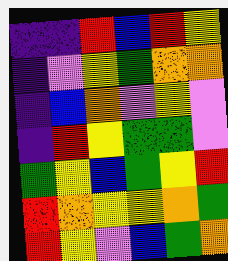[["indigo", "indigo", "red", "blue", "red", "yellow"], ["indigo", "violet", "yellow", "green", "orange", "orange"], ["indigo", "blue", "orange", "violet", "yellow", "violet"], ["indigo", "red", "yellow", "green", "green", "violet"], ["green", "yellow", "blue", "green", "yellow", "red"], ["red", "orange", "yellow", "yellow", "orange", "green"], ["red", "yellow", "violet", "blue", "green", "orange"]]